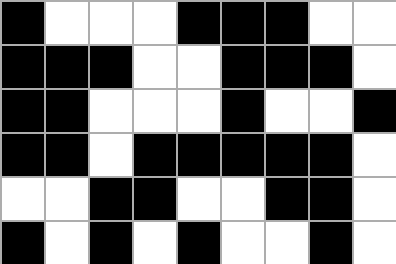[["black", "white", "white", "white", "black", "black", "black", "white", "white"], ["black", "black", "black", "white", "white", "black", "black", "black", "white"], ["black", "black", "white", "white", "white", "black", "white", "white", "black"], ["black", "black", "white", "black", "black", "black", "black", "black", "white"], ["white", "white", "black", "black", "white", "white", "black", "black", "white"], ["black", "white", "black", "white", "black", "white", "white", "black", "white"]]